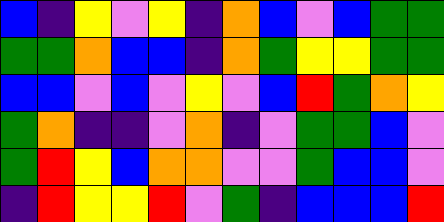[["blue", "indigo", "yellow", "violet", "yellow", "indigo", "orange", "blue", "violet", "blue", "green", "green"], ["green", "green", "orange", "blue", "blue", "indigo", "orange", "green", "yellow", "yellow", "green", "green"], ["blue", "blue", "violet", "blue", "violet", "yellow", "violet", "blue", "red", "green", "orange", "yellow"], ["green", "orange", "indigo", "indigo", "violet", "orange", "indigo", "violet", "green", "green", "blue", "violet"], ["green", "red", "yellow", "blue", "orange", "orange", "violet", "violet", "green", "blue", "blue", "violet"], ["indigo", "red", "yellow", "yellow", "red", "violet", "green", "indigo", "blue", "blue", "blue", "red"]]